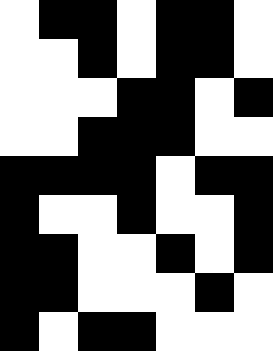[["white", "black", "black", "white", "black", "black", "white"], ["white", "white", "black", "white", "black", "black", "white"], ["white", "white", "white", "black", "black", "white", "black"], ["white", "white", "black", "black", "black", "white", "white"], ["black", "black", "black", "black", "white", "black", "black"], ["black", "white", "white", "black", "white", "white", "black"], ["black", "black", "white", "white", "black", "white", "black"], ["black", "black", "white", "white", "white", "black", "white"], ["black", "white", "black", "black", "white", "white", "white"]]